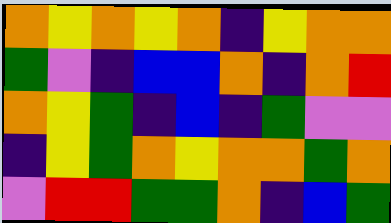[["orange", "yellow", "orange", "yellow", "orange", "indigo", "yellow", "orange", "orange"], ["green", "violet", "indigo", "blue", "blue", "orange", "indigo", "orange", "red"], ["orange", "yellow", "green", "indigo", "blue", "indigo", "green", "violet", "violet"], ["indigo", "yellow", "green", "orange", "yellow", "orange", "orange", "green", "orange"], ["violet", "red", "red", "green", "green", "orange", "indigo", "blue", "green"]]